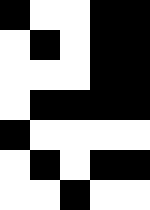[["black", "white", "white", "black", "black"], ["white", "black", "white", "black", "black"], ["white", "white", "white", "black", "black"], ["white", "black", "black", "black", "black"], ["black", "white", "white", "white", "white"], ["white", "black", "white", "black", "black"], ["white", "white", "black", "white", "white"]]